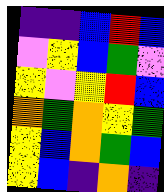[["indigo", "indigo", "blue", "red", "blue"], ["violet", "yellow", "blue", "green", "violet"], ["yellow", "violet", "yellow", "red", "blue"], ["orange", "green", "orange", "yellow", "green"], ["yellow", "blue", "orange", "green", "blue"], ["yellow", "blue", "indigo", "orange", "indigo"]]